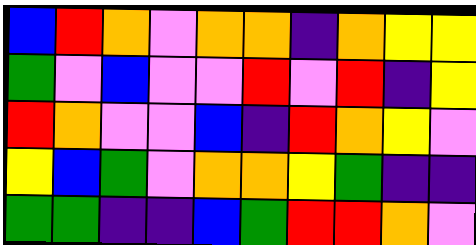[["blue", "red", "orange", "violet", "orange", "orange", "indigo", "orange", "yellow", "yellow"], ["green", "violet", "blue", "violet", "violet", "red", "violet", "red", "indigo", "yellow"], ["red", "orange", "violet", "violet", "blue", "indigo", "red", "orange", "yellow", "violet"], ["yellow", "blue", "green", "violet", "orange", "orange", "yellow", "green", "indigo", "indigo"], ["green", "green", "indigo", "indigo", "blue", "green", "red", "red", "orange", "violet"]]